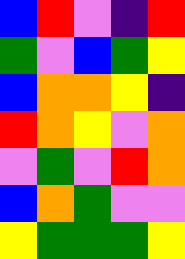[["blue", "red", "violet", "indigo", "red"], ["green", "violet", "blue", "green", "yellow"], ["blue", "orange", "orange", "yellow", "indigo"], ["red", "orange", "yellow", "violet", "orange"], ["violet", "green", "violet", "red", "orange"], ["blue", "orange", "green", "violet", "violet"], ["yellow", "green", "green", "green", "yellow"]]